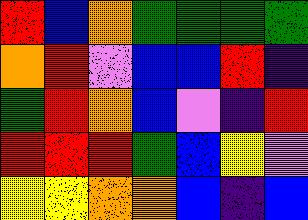[["red", "blue", "orange", "green", "green", "green", "green"], ["orange", "red", "violet", "blue", "blue", "red", "indigo"], ["green", "red", "orange", "blue", "violet", "indigo", "red"], ["red", "red", "red", "green", "blue", "yellow", "violet"], ["yellow", "yellow", "orange", "orange", "blue", "indigo", "blue"]]